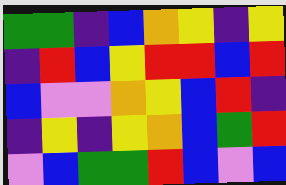[["green", "green", "indigo", "blue", "orange", "yellow", "indigo", "yellow"], ["indigo", "red", "blue", "yellow", "red", "red", "blue", "red"], ["blue", "violet", "violet", "orange", "yellow", "blue", "red", "indigo"], ["indigo", "yellow", "indigo", "yellow", "orange", "blue", "green", "red"], ["violet", "blue", "green", "green", "red", "blue", "violet", "blue"]]